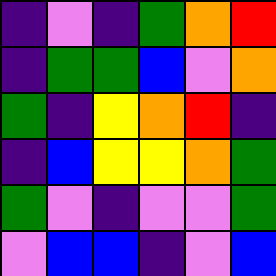[["indigo", "violet", "indigo", "green", "orange", "red"], ["indigo", "green", "green", "blue", "violet", "orange"], ["green", "indigo", "yellow", "orange", "red", "indigo"], ["indigo", "blue", "yellow", "yellow", "orange", "green"], ["green", "violet", "indigo", "violet", "violet", "green"], ["violet", "blue", "blue", "indigo", "violet", "blue"]]